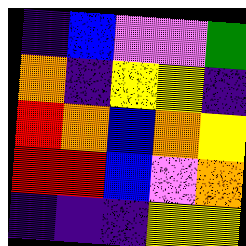[["indigo", "blue", "violet", "violet", "green"], ["orange", "indigo", "yellow", "yellow", "indigo"], ["red", "orange", "blue", "orange", "yellow"], ["red", "red", "blue", "violet", "orange"], ["indigo", "indigo", "indigo", "yellow", "yellow"]]